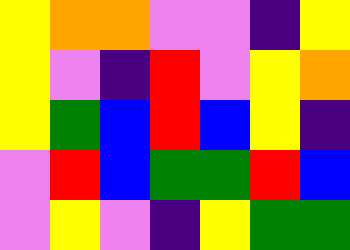[["yellow", "orange", "orange", "violet", "violet", "indigo", "yellow"], ["yellow", "violet", "indigo", "red", "violet", "yellow", "orange"], ["yellow", "green", "blue", "red", "blue", "yellow", "indigo"], ["violet", "red", "blue", "green", "green", "red", "blue"], ["violet", "yellow", "violet", "indigo", "yellow", "green", "green"]]